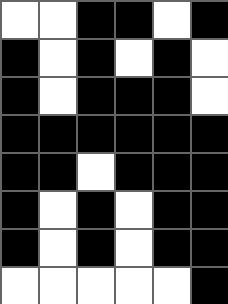[["white", "white", "black", "black", "white", "black"], ["black", "white", "black", "white", "black", "white"], ["black", "white", "black", "black", "black", "white"], ["black", "black", "black", "black", "black", "black"], ["black", "black", "white", "black", "black", "black"], ["black", "white", "black", "white", "black", "black"], ["black", "white", "black", "white", "black", "black"], ["white", "white", "white", "white", "white", "black"]]